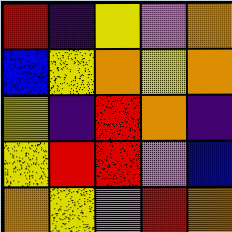[["red", "indigo", "yellow", "violet", "orange"], ["blue", "yellow", "orange", "yellow", "orange"], ["yellow", "indigo", "red", "orange", "indigo"], ["yellow", "red", "red", "violet", "blue"], ["orange", "yellow", "violet", "red", "orange"]]